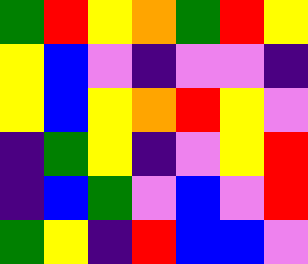[["green", "red", "yellow", "orange", "green", "red", "yellow"], ["yellow", "blue", "violet", "indigo", "violet", "violet", "indigo"], ["yellow", "blue", "yellow", "orange", "red", "yellow", "violet"], ["indigo", "green", "yellow", "indigo", "violet", "yellow", "red"], ["indigo", "blue", "green", "violet", "blue", "violet", "red"], ["green", "yellow", "indigo", "red", "blue", "blue", "violet"]]